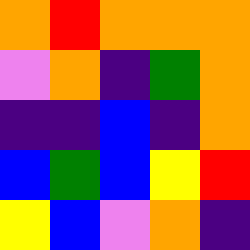[["orange", "red", "orange", "orange", "orange"], ["violet", "orange", "indigo", "green", "orange"], ["indigo", "indigo", "blue", "indigo", "orange"], ["blue", "green", "blue", "yellow", "red"], ["yellow", "blue", "violet", "orange", "indigo"]]